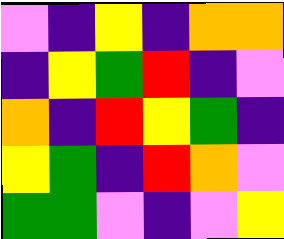[["violet", "indigo", "yellow", "indigo", "orange", "orange"], ["indigo", "yellow", "green", "red", "indigo", "violet"], ["orange", "indigo", "red", "yellow", "green", "indigo"], ["yellow", "green", "indigo", "red", "orange", "violet"], ["green", "green", "violet", "indigo", "violet", "yellow"]]